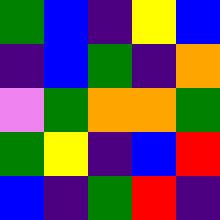[["green", "blue", "indigo", "yellow", "blue"], ["indigo", "blue", "green", "indigo", "orange"], ["violet", "green", "orange", "orange", "green"], ["green", "yellow", "indigo", "blue", "red"], ["blue", "indigo", "green", "red", "indigo"]]